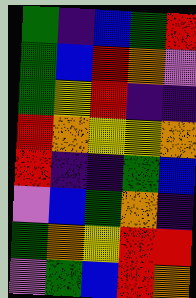[["green", "indigo", "blue", "green", "red"], ["green", "blue", "red", "orange", "violet"], ["green", "yellow", "red", "indigo", "indigo"], ["red", "orange", "yellow", "yellow", "orange"], ["red", "indigo", "indigo", "green", "blue"], ["violet", "blue", "green", "orange", "indigo"], ["green", "orange", "yellow", "red", "red"], ["violet", "green", "blue", "red", "orange"]]